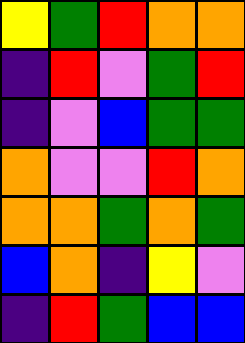[["yellow", "green", "red", "orange", "orange"], ["indigo", "red", "violet", "green", "red"], ["indigo", "violet", "blue", "green", "green"], ["orange", "violet", "violet", "red", "orange"], ["orange", "orange", "green", "orange", "green"], ["blue", "orange", "indigo", "yellow", "violet"], ["indigo", "red", "green", "blue", "blue"]]